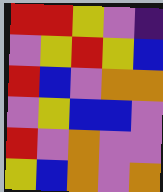[["red", "red", "yellow", "violet", "indigo"], ["violet", "yellow", "red", "yellow", "blue"], ["red", "blue", "violet", "orange", "orange"], ["violet", "yellow", "blue", "blue", "violet"], ["red", "violet", "orange", "violet", "violet"], ["yellow", "blue", "orange", "violet", "orange"]]